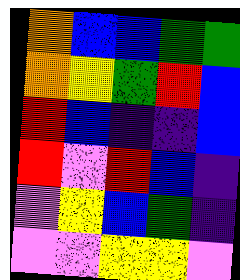[["orange", "blue", "blue", "green", "green"], ["orange", "yellow", "green", "red", "blue"], ["red", "blue", "indigo", "indigo", "blue"], ["red", "violet", "red", "blue", "indigo"], ["violet", "yellow", "blue", "green", "indigo"], ["violet", "violet", "yellow", "yellow", "violet"]]